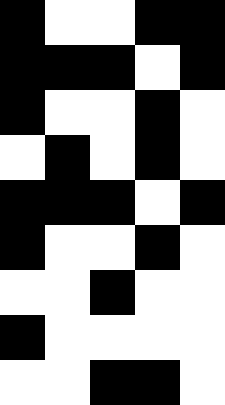[["black", "white", "white", "black", "black"], ["black", "black", "black", "white", "black"], ["black", "white", "white", "black", "white"], ["white", "black", "white", "black", "white"], ["black", "black", "black", "white", "black"], ["black", "white", "white", "black", "white"], ["white", "white", "black", "white", "white"], ["black", "white", "white", "white", "white"], ["white", "white", "black", "black", "white"]]